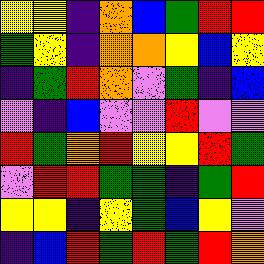[["yellow", "yellow", "indigo", "orange", "blue", "green", "red", "red"], ["green", "yellow", "indigo", "orange", "orange", "yellow", "blue", "yellow"], ["indigo", "green", "red", "orange", "violet", "green", "indigo", "blue"], ["violet", "indigo", "blue", "violet", "violet", "red", "violet", "violet"], ["red", "green", "orange", "red", "yellow", "yellow", "red", "green"], ["violet", "red", "red", "green", "green", "indigo", "green", "red"], ["yellow", "yellow", "indigo", "yellow", "green", "blue", "yellow", "violet"], ["indigo", "blue", "red", "green", "red", "green", "red", "orange"]]